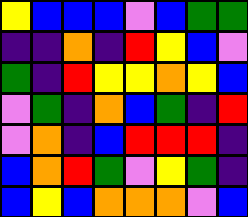[["yellow", "blue", "blue", "blue", "violet", "blue", "green", "green"], ["indigo", "indigo", "orange", "indigo", "red", "yellow", "blue", "violet"], ["green", "indigo", "red", "yellow", "yellow", "orange", "yellow", "blue"], ["violet", "green", "indigo", "orange", "blue", "green", "indigo", "red"], ["violet", "orange", "indigo", "blue", "red", "red", "red", "indigo"], ["blue", "orange", "red", "green", "violet", "yellow", "green", "indigo"], ["blue", "yellow", "blue", "orange", "orange", "orange", "violet", "blue"]]